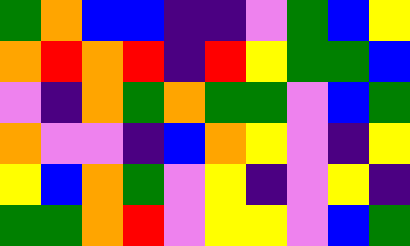[["green", "orange", "blue", "blue", "indigo", "indigo", "violet", "green", "blue", "yellow"], ["orange", "red", "orange", "red", "indigo", "red", "yellow", "green", "green", "blue"], ["violet", "indigo", "orange", "green", "orange", "green", "green", "violet", "blue", "green"], ["orange", "violet", "violet", "indigo", "blue", "orange", "yellow", "violet", "indigo", "yellow"], ["yellow", "blue", "orange", "green", "violet", "yellow", "indigo", "violet", "yellow", "indigo"], ["green", "green", "orange", "red", "violet", "yellow", "yellow", "violet", "blue", "green"]]